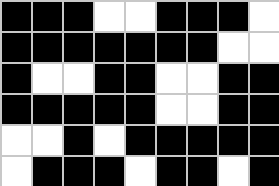[["black", "black", "black", "white", "white", "black", "black", "black", "white"], ["black", "black", "black", "black", "black", "black", "black", "white", "white"], ["black", "white", "white", "black", "black", "white", "white", "black", "black"], ["black", "black", "black", "black", "black", "white", "white", "black", "black"], ["white", "white", "black", "white", "black", "black", "black", "black", "black"], ["white", "black", "black", "black", "white", "black", "black", "white", "black"]]